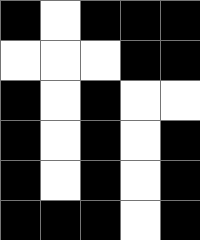[["black", "white", "black", "black", "black"], ["white", "white", "white", "black", "black"], ["black", "white", "black", "white", "white"], ["black", "white", "black", "white", "black"], ["black", "white", "black", "white", "black"], ["black", "black", "black", "white", "black"]]